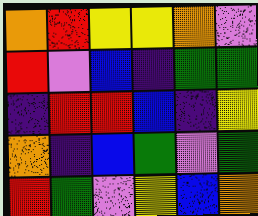[["orange", "red", "yellow", "yellow", "orange", "violet"], ["red", "violet", "blue", "indigo", "green", "green"], ["indigo", "red", "red", "blue", "indigo", "yellow"], ["orange", "indigo", "blue", "green", "violet", "green"], ["red", "green", "violet", "yellow", "blue", "orange"]]